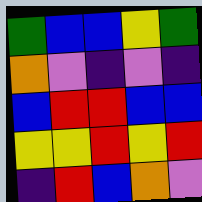[["green", "blue", "blue", "yellow", "green"], ["orange", "violet", "indigo", "violet", "indigo"], ["blue", "red", "red", "blue", "blue"], ["yellow", "yellow", "red", "yellow", "red"], ["indigo", "red", "blue", "orange", "violet"]]